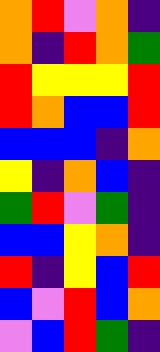[["orange", "red", "violet", "orange", "indigo"], ["orange", "indigo", "red", "orange", "green"], ["red", "yellow", "yellow", "yellow", "red"], ["red", "orange", "blue", "blue", "red"], ["blue", "blue", "blue", "indigo", "orange"], ["yellow", "indigo", "orange", "blue", "indigo"], ["green", "red", "violet", "green", "indigo"], ["blue", "blue", "yellow", "orange", "indigo"], ["red", "indigo", "yellow", "blue", "red"], ["blue", "violet", "red", "blue", "orange"], ["violet", "blue", "red", "green", "indigo"]]